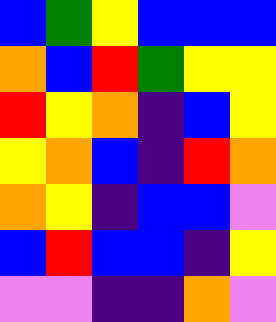[["blue", "green", "yellow", "blue", "blue", "blue"], ["orange", "blue", "red", "green", "yellow", "yellow"], ["red", "yellow", "orange", "indigo", "blue", "yellow"], ["yellow", "orange", "blue", "indigo", "red", "orange"], ["orange", "yellow", "indigo", "blue", "blue", "violet"], ["blue", "red", "blue", "blue", "indigo", "yellow"], ["violet", "violet", "indigo", "indigo", "orange", "violet"]]